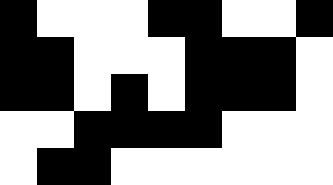[["black", "white", "white", "white", "black", "black", "white", "white", "black"], ["black", "black", "white", "white", "white", "black", "black", "black", "white"], ["black", "black", "white", "black", "white", "black", "black", "black", "white"], ["white", "white", "black", "black", "black", "black", "white", "white", "white"], ["white", "black", "black", "white", "white", "white", "white", "white", "white"]]